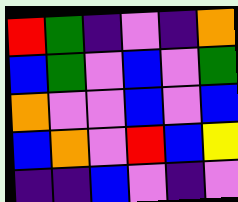[["red", "green", "indigo", "violet", "indigo", "orange"], ["blue", "green", "violet", "blue", "violet", "green"], ["orange", "violet", "violet", "blue", "violet", "blue"], ["blue", "orange", "violet", "red", "blue", "yellow"], ["indigo", "indigo", "blue", "violet", "indigo", "violet"]]